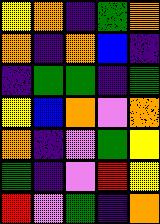[["yellow", "orange", "indigo", "green", "orange"], ["orange", "indigo", "orange", "blue", "indigo"], ["indigo", "green", "green", "indigo", "green"], ["yellow", "blue", "orange", "violet", "orange"], ["orange", "indigo", "violet", "green", "yellow"], ["green", "indigo", "violet", "red", "yellow"], ["red", "violet", "green", "indigo", "orange"]]